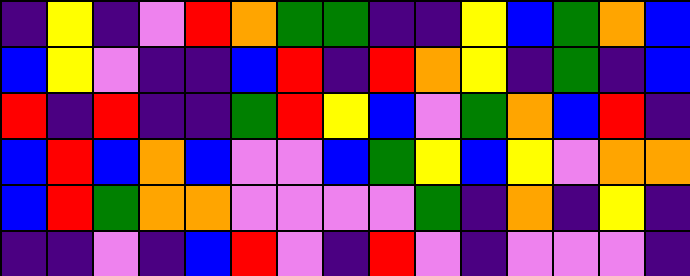[["indigo", "yellow", "indigo", "violet", "red", "orange", "green", "green", "indigo", "indigo", "yellow", "blue", "green", "orange", "blue"], ["blue", "yellow", "violet", "indigo", "indigo", "blue", "red", "indigo", "red", "orange", "yellow", "indigo", "green", "indigo", "blue"], ["red", "indigo", "red", "indigo", "indigo", "green", "red", "yellow", "blue", "violet", "green", "orange", "blue", "red", "indigo"], ["blue", "red", "blue", "orange", "blue", "violet", "violet", "blue", "green", "yellow", "blue", "yellow", "violet", "orange", "orange"], ["blue", "red", "green", "orange", "orange", "violet", "violet", "violet", "violet", "green", "indigo", "orange", "indigo", "yellow", "indigo"], ["indigo", "indigo", "violet", "indigo", "blue", "red", "violet", "indigo", "red", "violet", "indigo", "violet", "violet", "violet", "indigo"]]